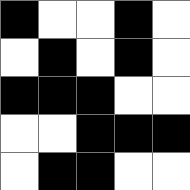[["black", "white", "white", "black", "white"], ["white", "black", "white", "black", "white"], ["black", "black", "black", "white", "white"], ["white", "white", "black", "black", "black"], ["white", "black", "black", "white", "white"]]